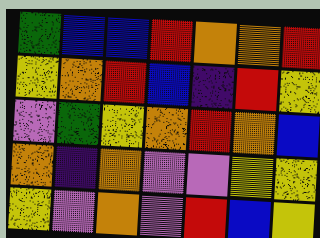[["green", "blue", "blue", "red", "orange", "orange", "red"], ["yellow", "orange", "red", "blue", "indigo", "red", "yellow"], ["violet", "green", "yellow", "orange", "red", "orange", "blue"], ["orange", "indigo", "orange", "violet", "violet", "yellow", "yellow"], ["yellow", "violet", "orange", "violet", "red", "blue", "yellow"]]